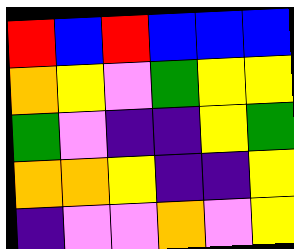[["red", "blue", "red", "blue", "blue", "blue"], ["orange", "yellow", "violet", "green", "yellow", "yellow"], ["green", "violet", "indigo", "indigo", "yellow", "green"], ["orange", "orange", "yellow", "indigo", "indigo", "yellow"], ["indigo", "violet", "violet", "orange", "violet", "yellow"]]